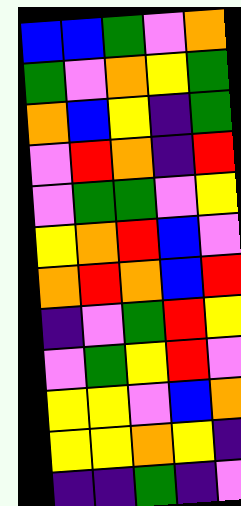[["blue", "blue", "green", "violet", "orange"], ["green", "violet", "orange", "yellow", "green"], ["orange", "blue", "yellow", "indigo", "green"], ["violet", "red", "orange", "indigo", "red"], ["violet", "green", "green", "violet", "yellow"], ["yellow", "orange", "red", "blue", "violet"], ["orange", "red", "orange", "blue", "red"], ["indigo", "violet", "green", "red", "yellow"], ["violet", "green", "yellow", "red", "violet"], ["yellow", "yellow", "violet", "blue", "orange"], ["yellow", "yellow", "orange", "yellow", "indigo"], ["indigo", "indigo", "green", "indigo", "violet"]]